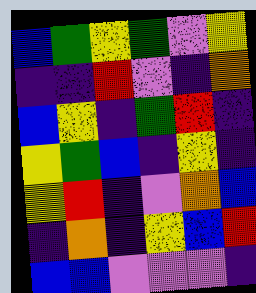[["blue", "green", "yellow", "green", "violet", "yellow"], ["indigo", "indigo", "red", "violet", "indigo", "orange"], ["blue", "yellow", "indigo", "green", "red", "indigo"], ["yellow", "green", "blue", "indigo", "yellow", "indigo"], ["yellow", "red", "indigo", "violet", "orange", "blue"], ["indigo", "orange", "indigo", "yellow", "blue", "red"], ["blue", "blue", "violet", "violet", "violet", "indigo"]]